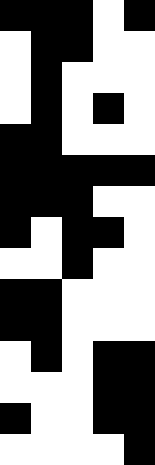[["black", "black", "black", "white", "black"], ["white", "black", "black", "white", "white"], ["white", "black", "white", "white", "white"], ["white", "black", "white", "black", "white"], ["black", "black", "white", "white", "white"], ["black", "black", "black", "black", "black"], ["black", "black", "black", "white", "white"], ["black", "white", "black", "black", "white"], ["white", "white", "black", "white", "white"], ["black", "black", "white", "white", "white"], ["black", "black", "white", "white", "white"], ["white", "black", "white", "black", "black"], ["white", "white", "white", "black", "black"], ["black", "white", "white", "black", "black"], ["white", "white", "white", "white", "black"]]